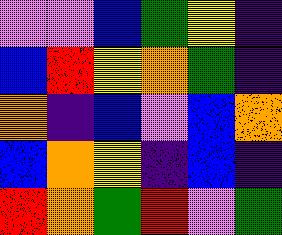[["violet", "violet", "blue", "green", "yellow", "indigo"], ["blue", "red", "yellow", "orange", "green", "indigo"], ["orange", "indigo", "blue", "violet", "blue", "orange"], ["blue", "orange", "yellow", "indigo", "blue", "indigo"], ["red", "orange", "green", "red", "violet", "green"]]